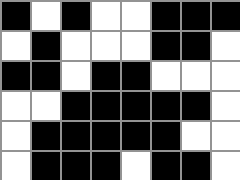[["black", "white", "black", "white", "white", "black", "black", "black"], ["white", "black", "white", "white", "white", "black", "black", "white"], ["black", "black", "white", "black", "black", "white", "white", "white"], ["white", "white", "black", "black", "black", "black", "black", "white"], ["white", "black", "black", "black", "black", "black", "white", "white"], ["white", "black", "black", "black", "white", "black", "black", "white"]]